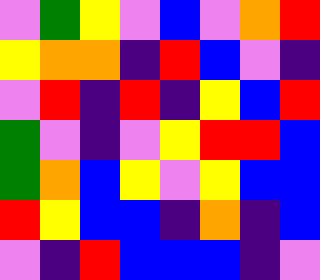[["violet", "green", "yellow", "violet", "blue", "violet", "orange", "red"], ["yellow", "orange", "orange", "indigo", "red", "blue", "violet", "indigo"], ["violet", "red", "indigo", "red", "indigo", "yellow", "blue", "red"], ["green", "violet", "indigo", "violet", "yellow", "red", "red", "blue"], ["green", "orange", "blue", "yellow", "violet", "yellow", "blue", "blue"], ["red", "yellow", "blue", "blue", "indigo", "orange", "indigo", "blue"], ["violet", "indigo", "red", "blue", "blue", "blue", "indigo", "violet"]]